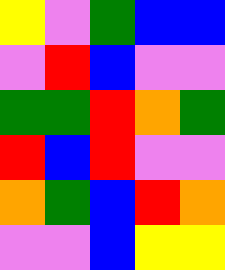[["yellow", "violet", "green", "blue", "blue"], ["violet", "red", "blue", "violet", "violet"], ["green", "green", "red", "orange", "green"], ["red", "blue", "red", "violet", "violet"], ["orange", "green", "blue", "red", "orange"], ["violet", "violet", "blue", "yellow", "yellow"]]